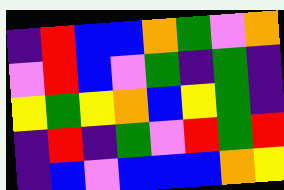[["indigo", "red", "blue", "blue", "orange", "green", "violet", "orange"], ["violet", "red", "blue", "violet", "green", "indigo", "green", "indigo"], ["yellow", "green", "yellow", "orange", "blue", "yellow", "green", "indigo"], ["indigo", "red", "indigo", "green", "violet", "red", "green", "red"], ["indigo", "blue", "violet", "blue", "blue", "blue", "orange", "yellow"]]